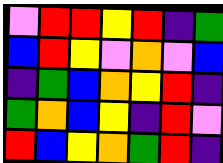[["violet", "red", "red", "yellow", "red", "indigo", "green"], ["blue", "red", "yellow", "violet", "orange", "violet", "blue"], ["indigo", "green", "blue", "orange", "yellow", "red", "indigo"], ["green", "orange", "blue", "yellow", "indigo", "red", "violet"], ["red", "blue", "yellow", "orange", "green", "red", "indigo"]]